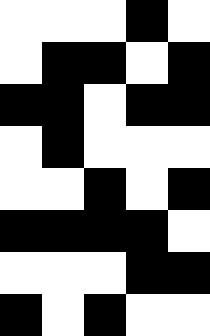[["white", "white", "white", "black", "white"], ["white", "black", "black", "white", "black"], ["black", "black", "white", "black", "black"], ["white", "black", "white", "white", "white"], ["white", "white", "black", "white", "black"], ["black", "black", "black", "black", "white"], ["white", "white", "white", "black", "black"], ["black", "white", "black", "white", "white"]]